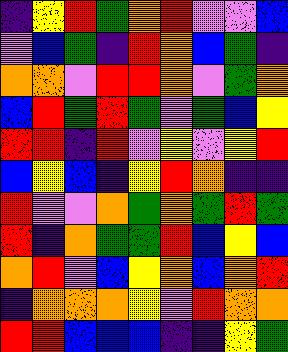[["indigo", "yellow", "red", "green", "orange", "red", "violet", "violet", "blue"], ["violet", "blue", "green", "indigo", "red", "orange", "blue", "green", "indigo"], ["orange", "orange", "violet", "red", "red", "orange", "violet", "green", "orange"], ["blue", "red", "green", "red", "green", "violet", "green", "blue", "yellow"], ["red", "red", "indigo", "red", "violet", "yellow", "violet", "yellow", "red"], ["blue", "yellow", "blue", "indigo", "yellow", "red", "orange", "indigo", "indigo"], ["red", "violet", "violet", "orange", "green", "orange", "green", "red", "green"], ["red", "indigo", "orange", "green", "green", "red", "blue", "yellow", "blue"], ["orange", "red", "violet", "blue", "yellow", "orange", "blue", "orange", "red"], ["indigo", "orange", "orange", "orange", "yellow", "violet", "red", "orange", "orange"], ["red", "red", "blue", "blue", "blue", "indigo", "indigo", "yellow", "green"]]